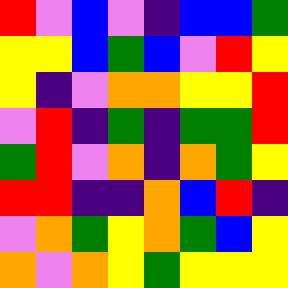[["red", "violet", "blue", "violet", "indigo", "blue", "blue", "green"], ["yellow", "yellow", "blue", "green", "blue", "violet", "red", "yellow"], ["yellow", "indigo", "violet", "orange", "orange", "yellow", "yellow", "red"], ["violet", "red", "indigo", "green", "indigo", "green", "green", "red"], ["green", "red", "violet", "orange", "indigo", "orange", "green", "yellow"], ["red", "red", "indigo", "indigo", "orange", "blue", "red", "indigo"], ["violet", "orange", "green", "yellow", "orange", "green", "blue", "yellow"], ["orange", "violet", "orange", "yellow", "green", "yellow", "yellow", "yellow"]]